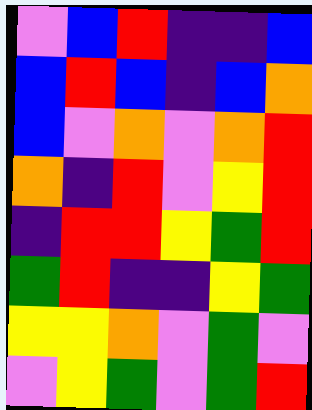[["violet", "blue", "red", "indigo", "indigo", "blue"], ["blue", "red", "blue", "indigo", "blue", "orange"], ["blue", "violet", "orange", "violet", "orange", "red"], ["orange", "indigo", "red", "violet", "yellow", "red"], ["indigo", "red", "red", "yellow", "green", "red"], ["green", "red", "indigo", "indigo", "yellow", "green"], ["yellow", "yellow", "orange", "violet", "green", "violet"], ["violet", "yellow", "green", "violet", "green", "red"]]